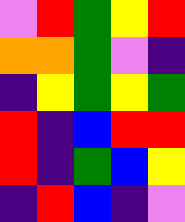[["violet", "red", "green", "yellow", "red"], ["orange", "orange", "green", "violet", "indigo"], ["indigo", "yellow", "green", "yellow", "green"], ["red", "indigo", "blue", "red", "red"], ["red", "indigo", "green", "blue", "yellow"], ["indigo", "red", "blue", "indigo", "violet"]]